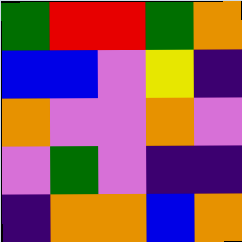[["green", "red", "red", "green", "orange"], ["blue", "blue", "violet", "yellow", "indigo"], ["orange", "violet", "violet", "orange", "violet"], ["violet", "green", "violet", "indigo", "indigo"], ["indigo", "orange", "orange", "blue", "orange"]]